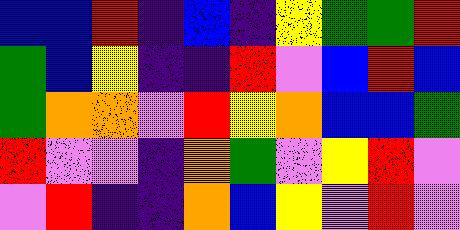[["blue", "blue", "red", "indigo", "blue", "indigo", "yellow", "green", "green", "red"], ["green", "blue", "yellow", "indigo", "indigo", "red", "violet", "blue", "red", "blue"], ["green", "orange", "orange", "violet", "red", "yellow", "orange", "blue", "blue", "green"], ["red", "violet", "violet", "indigo", "orange", "green", "violet", "yellow", "red", "violet"], ["violet", "red", "indigo", "indigo", "orange", "blue", "yellow", "violet", "red", "violet"]]